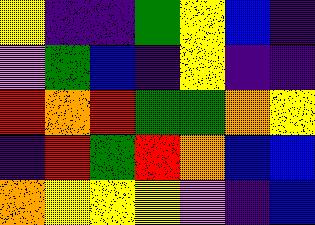[["yellow", "indigo", "indigo", "green", "yellow", "blue", "indigo"], ["violet", "green", "blue", "indigo", "yellow", "indigo", "indigo"], ["red", "orange", "red", "green", "green", "orange", "yellow"], ["indigo", "red", "green", "red", "orange", "blue", "blue"], ["orange", "yellow", "yellow", "yellow", "violet", "indigo", "blue"]]